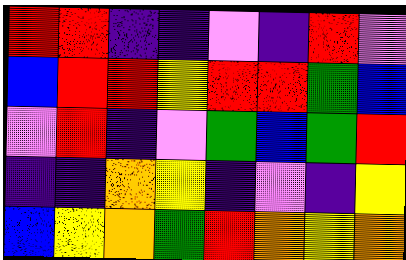[["red", "red", "indigo", "indigo", "violet", "indigo", "red", "violet"], ["blue", "red", "red", "yellow", "red", "red", "green", "blue"], ["violet", "red", "indigo", "violet", "green", "blue", "green", "red"], ["indigo", "indigo", "orange", "yellow", "indigo", "violet", "indigo", "yellow"], ["blue", "yellow", "orange", "green", "red", "orange", "yellow", "orange"]]